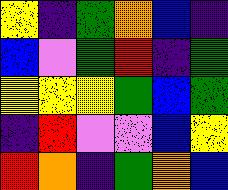[["yellow", "indigo", "green", "orange", "blue", "indigo"], ["blue", "violet", "green", "red", "indigo", "green"], ["yellow", "yellow", "yellow", "green", "blue", "green"], ["indigo", "red", "violet", "violet", "blue", "yellow"], ["red", "orange", "indigo", "green", "orange", "blue"]]